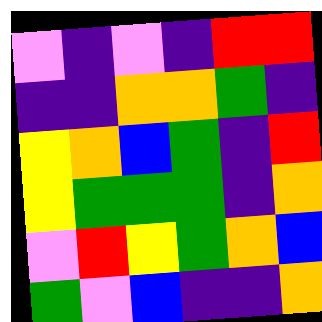[["violet", "indigo", "violet", "indigo", "red", "red"], ["indigo", "indigo", "orange", "orange", "green", "indigo"], ["yellow", "orange", "blue", "green", "indigo", "red"], ["yellow", "green", "green", "green", "indigo", "orange"], ["violet", "red", "yellow", "green", "orange", "blue"], ["green", "violet", "blue", "indigo", "indigo", "orange"]]